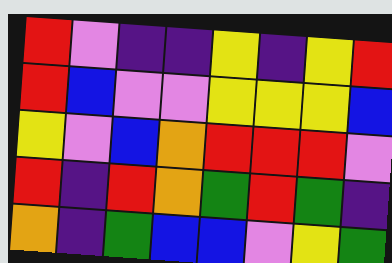[["red", "violet", "indigo", "indigo", "yellow", "indigo", "yellow", "red"], ["red", "blue", "violet", "violet", "yellow", "yellow", "yellow", "blue"], ["yellow", "violet", "blue", "orange", "red", "red", "red", "violet"], ["red", "indigo", "red", "orange", "green", "red", "green", "indigo"], ["orange", "indigo", "green", "blue", "blue", "violet", "yellow", "green"]]